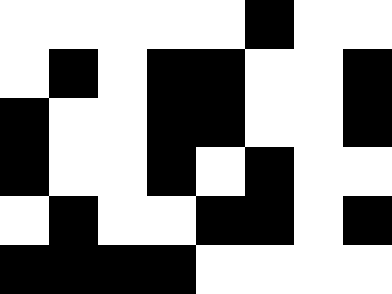[["white", "white", "white", "white", "white", "black", "white", "white"], ["white", "black", "white", "black", "black", "white", "white", "black"], ["black", "white", "white", "black", "black", "white", "white", "black"], ["black", "white", "white", "black", "white", "black", "white", "white"], ["white", "black", "white", "white", "black", "black", "white", "black"], ["black", "black", "black", "black", "white", "white", "white", "white"]]